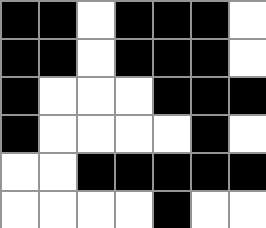[["black", "black", "white", "black", "black", "black", "white"], ["black", "black", "white", "black", "black", "black", "white"], ["black", "white", "white", "white", "black", "black", "black"], ["black", "white", "white", "white", "white", "black", "white"], ["white", "white", "black", "black", "black", "black", "black"], ["white", "white", "white", "white", "black", "white", "white"]]